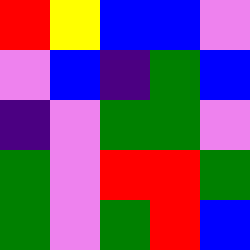[["red", "yellow", "blue", "blue", "violet"], ["violet", "blue", "indigo", "green", "blue"], ["indigo", "violet", "green", "green", "violet"], ["green", "violet", "red", "red", "green"], ["green", "violet", "green", "red", "blue"]]